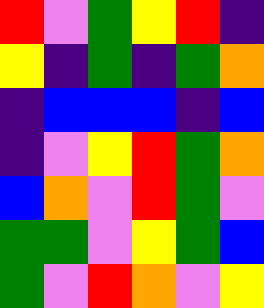[["red", "violet", "green", "yellow", "red", "indigo"], ["yellow", "indigo", "green", "indigo", "green", "orange"], ["indigo", "blue", "blue", "blue", "indigo", "blue"], ["indigo", "violet", "yellow", "red", "green", "orange"], ["blue", "orange", "violet", "red", "green", "violet"], ["green", "green", "violet", "yellow", "green", "blue"], ["green", "violet", "red", "orange", "violet", "yellow"]]